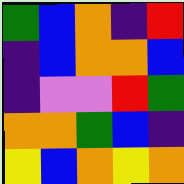[["green", "blue", "orange", "indigo", "red"], ["indigo", "blue", "orange", "orange", "blue"], ["indigo", "violet", "violet", "red", "green"], ["orange", "orange", "green", "blue", "indigo"], ["yellow", "blue", "orange", "yellow", "orange"]]